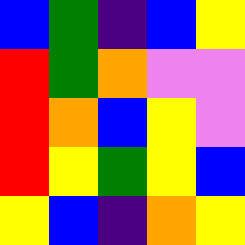[["blue", "green", "indigo", "blue", "yellow"], ["red", "green", "orange", "violet", "violet"], ["red", "orange", "blue", "yellow", "violet"], ["red", "yellow", "green", "yellow", "blue"], ["yellow", "blue", "indigo", "orange", "yellow"]]